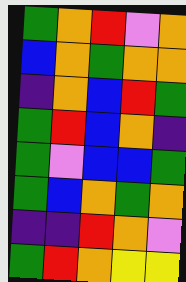[["green", "orange", "red", "violet", "orange"], ["blue", "orange", "green", "orange", "orange"], ["indigo", "orange", "blue", "red", "green"], ["green", "red", "blue", "orange", "indigo"], ["green", "violet", "blue", "blue", "green"], ["green", "blue", "orange", "green", "orange"], ["indigo", "indigo", "red", "orange", "violet"], ["green", "red", "orange", "yellow", "yellow"]]